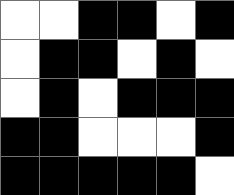[["white", "white", "black", "black", "white", "black"], ["white", "black", "black", "white", "black", "white"], ["white", "black", "white", "black", "black", "black"], ["black", "black", "white", "white", "white", "black"], ["black", "black", "black", "black", "black", "white"]]